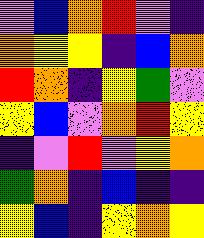[["violet", "blue", "orange", "red", "violet", "indigo"], ["orange", "yellow", "yellow", "indigo", "blue", "orange"], ["red", "orange", "indigo", "yellow", "green", "violet"], ["yellow", "blue", "violet", "orange", "red", "yellow"], ["indigo", "violet", "red", "violet", "yellow", "orange"], ["green", "orange", "indigo", "blue", "indigo", "indigo"], ["yellow", "blue", "indigo", "yellow", "orange", "yellow"]]